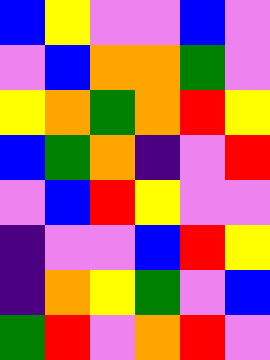[["blue", "yellow", "violet", "violet", "blue", "violet"], ["violet", "blue", "orange", "orange", "green", "violet"], ["yellow", "orange", "green", "orange", "red", "yellow"], ["blue", "green", "orange", "indigo", "violet", "red"], ["violet", "blue", "red", "yellow", "violet", "violet"], ["indigo", "violet", "violet", "blue", "red", "yellow"], ["indigo", "orange", "yellow", "green", "violet", "blue"], ["green", "red", "violet", "orange", "red", "violet"]]